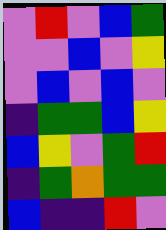[["violet", "red", "violet", "blue", "green"], ["violet", "violet", "blue", "violet", "yellow"], ["violet", "blue", "violet", "blue", "violet"], ["indigo", "green", "green", "blue", "yellow"], ["blue", "yellow", "violet", "green", "red"], ["indigo", "green", "orange", "green", "green"], ["blue", "indigo", "indigo", "red", "violet"]]